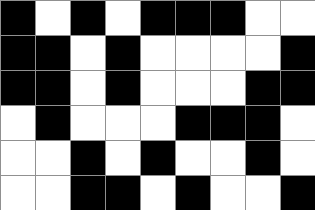[["black", "white", "black", "white", "black", "black", "black", "white", "white"], ["black", "black", "white", "black", "white", "white", "white", "white", "black"], ["black", "black", "white", "black", "white", "white", "white", "black", "black"], ["white", "black", "white", "white", "white", "black", "black", "black", "white"], ["white", "white", "black", "white", "black", "white", "white", "black", "white"], ["white", "white", "black", "black", "white", "black", "white", "white", "black"]]